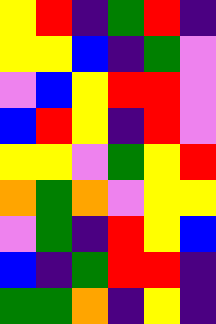[["yellow", "red", "indigo", "green", "red", "indigo"], ["yellow", "yellow", "blue", "indigo", "green", "violet"], ["violet", "blue", "yellow", "red", "red", "violet"], ["blue", "red", "yellow", "indigo", "red", "violet"], ["yellow", "yellow", "violet", "green", "yellow", "red"], ["orange", "green", "orange", "violet", "yellow", "yellow"], ["violet", "green", "indigo", "red", "yellow", "blue"], ["blue", "indigo", "green", "red", "red", "indigo"], ["green", "green", "orange", "indigo", "yellow", "indigo"]]